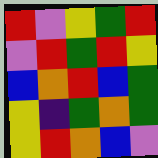[["red", "violet", "yellow", "green", "red"], ["violet", "red", "green", "red", "yellow"], ["blue", "orange", "red", "blue", "green"], ["yellow", "indigo", "green", "orange", "green"], ["yellow", "red", "orange", "blue", "violet"]]